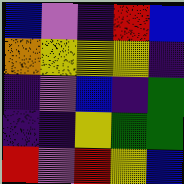[["blue", "violet", "indigo", "red", "blue"], ["orange", "yellow", "yellow", "yellow", "indigo"], ["indigo", "violet", "blue", "indigo", "green"], ["indigo", "indigo", "yellow", "green", "green"], ["red", "violet", "red", "yellow", "blue"]]